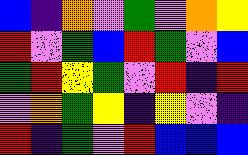[["blue", "indigo", "orange", "violet", "green", "violet", "orange", "yellow"], ["red", "violet", "green", "blue", "red", "green", "violet", "blue"], ["green", "red", "yellow", "green", "violet", "red", "indigo", "red"], ["violet", "orange", "green", "yellow", "indigo", "yellow", "violet", "indigo"], ["red", "indigo", "green", "violet", "red", "blue", "blue", "blue"]]